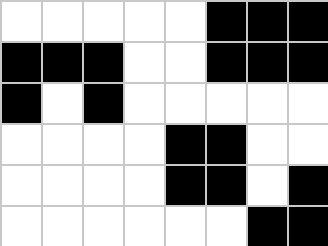[["white", "white", "white", "white", "white", "black", "black", "black"], ["black", "black", "black", "white", "white", "black", "black", "black"], ["black", "white", "black", "white", "white", "white", "white", "white"], ["white", "white", "white", "white", "black", "black", "white", "white"], ["white", "white", "white", "white", "black", "black", "white", "black"], ["white", "white", "white", "white", "white", "white", "black", "black"]]